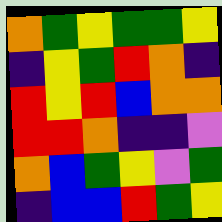[["orange", "green", "yellow", "green", "green", "yellow"], ["indigo", "yellow", "green", "red", "orange", "indigo"], ["red", "yellow", "red", "blue", "orange", "orange"], ["red", "red", "orange", "indigo", "indigo", "violet"], ["orange", "blue", "green", "yellow", "violet", "green"], ["indigo", "blue", "blue", "red", "green", "yellow"]]